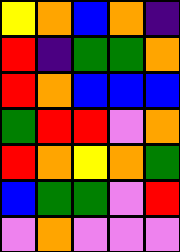[["yellow", "orange", "blue", "orange", "indigo"], ["red", "indigo", "green", "green", "orange"], ["red", "orange", "blue", "blue", "blue"], ["green", "red", "red", "violet", "orange"], ["red", "orange", "yellow", "orange", "green"], ["blue", "green", "green", "violet", "red"], ["violet", "orange", "violet", "violet", "violet"]]